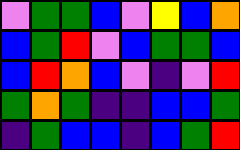[["violet", "green", "green", "blue", "violet", "yellow", "blue", "orange"], ["blue", "green", "red", "violet", "blue", "green", "green", "blue"], ["blue", "red", "orange", "blue", "violet", "indigo", "violet", "red"], ["green", "orange", "green", "indigo", "indigo", "blue", "blue", "green"], ["indigo", "green", "blue", "blue", "indigo", "blue", "green", "red"]]